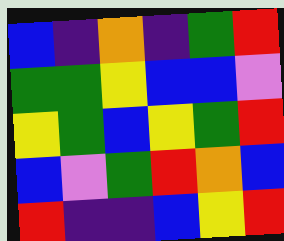[["blue", "indigo", "orange", "indigo", "green", "red"], ["green", "green", "yellow", "blue", "blue", "violet"], ["yellow", "green", "blue", "yellow", "green", "red"], ["blue", "violet", "green", "red", "orange", "blue"], ["red", "indigo", "indigo", "blue", "yellow", "red"]]